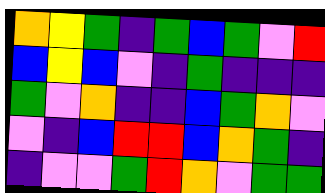[["orange", "yellow", "green", "indigo", "green", "blue", "green", "violet", "red"], ["blue", "yellow", "blue", "violet", "indigo", "green", "indigo", "indigo", "indigo"], ["green", "violet", "orange", "indigo", "indigo", "blue", "green", "orange", "violet"], ["violet", "indigo", "blue", "red", "red", "blue", "orange", "green", "indigo"], ["indigo", "violet", "violet", "green", "red", "orange", "violet", "green", "green"]]